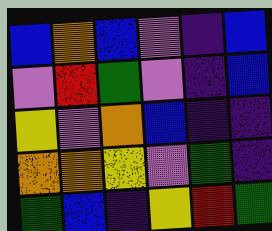[["blue", "orange", "blue", "violet", "indigo", "blue"], ["violet", "red", "green", "violet", "indigo", "blue"], ["yellow", "violet", "orange", "blue", "indigo", "indigo"], ["orange", "orange", "yellow", "violet", "green", "indigo"], ["green", "blue", "indigo", "yellow", "red", "green"]]